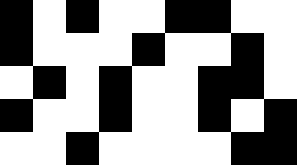[["black", "white", "black", "white", "white", "black", "black", "white", "white"], ["black", "white", "white", "white", "black", "white", "white", "black", "white"], ["white", "black", "white", "black", "white", "white", "black", "black", "white"], ["black", "white", "white", "black", "white", "white", "black", "white", "black"], ["white", "white", "black", "white", "white", "white", "white", "black", "black"]]